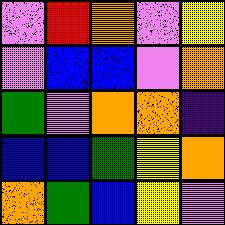[["violet", "red", "orange", "violet", "yellow"], ["violet", "blue", "blue", "violet", "orange"], ["green", "violet", "orange", "orange", "indigo"], ["blue", "blue", "green", "yellow", "orange"], ["orange", "green", "blue", "yellow", "violet"]]